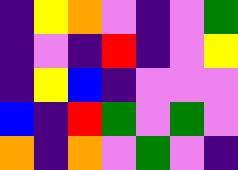[["indigo", "yellow", "orange", "violet", "indigo", "violet", "green"], ["indigo", "violet", "indigo", "red", "indigo", "violet", "yellow"], ["indigo", "yellow", "blue", "indigo", "violet", "violet", "violet"], ["blue", "indigo", "red", "green", "violet", "green", "violet"], ["orange", "indigo", "orange", "violet", "green", "violet", "indigo"]]